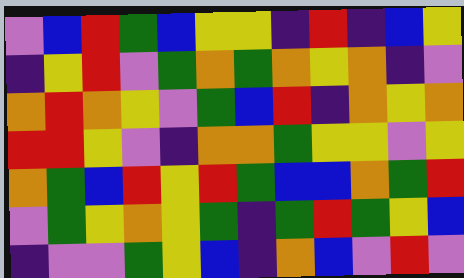[["violet", "blue", "red", "green", "blue", "yellow", "yellow", "indigo", "red", "indigo", "blue", "yellow"], ["indigo", "yellow", "red", "violet", "green", "orange", "green", "orange", "yellow", "orange", "indigo", "violet"], ["orange", "red", "orange", "yellow", "violet", "green", "blue", "red", "indigo", "orange", "yellow", "orange"], ["red", "red", "yellow", "violet", "indigo", "orange", "orange", "green", "yellow", "yellow", "violet", "yellow"], ["orange", "green", "blue", "red", "yellow", "red", "green", "blue", "blue", "orange", "green", "red"], ["violet", "green", "yellow", "orange", "yellow", "green", "indigo", "green", "red", "green", "yellow", "blue"], ["indigo", "violet", "violet", "green", "yellow", "blue", "indigo", "orange", "blue", "violet", "red", "violet"]]